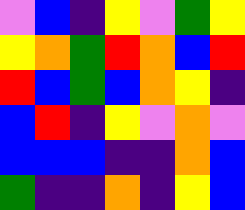[["violet", "blue", "indigo", "yellow", "violet", "green", "yellow"], ["yellow", "orange", "green", "red", "orange", "blue", "red"], ["red", "blue", "green", "blue", "orange", "yellow", "indigo"], ["blue", "red", "indigo", "yellow", "violet", "orange", "violet"], ["blue", "blue", "blue", "indigo", "indigo", "orange", "blue"], ["green", "indigo", "indigo", "orange", "indigo", "yellow", "blue"]]